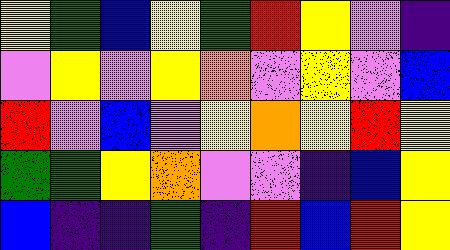[["yellow", "green", "blue", "yellow", "green", "red", "yellow", "violet", "indigo"], ["violet", "yellow", "violet", "yellow", "orange", "violet", "yellow", "violet", "blue"], ["red", "violet", "blue", "violet", "yellow", "orange", "yellow", "red", "yellow"], ["green", "green", "yellow", "orange", "violet", "violet", "indigo", "blue", "yellow"], ["blue", "indigo", "indigo", "green", "indigo", "red", "blue", "red", "yellow"]]